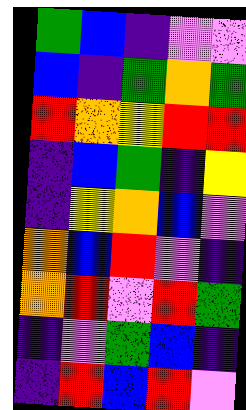[["green", "blue", "indigo", "violet", "violet"], ["blue", "indigo", "green", "orange", "green"], ["red", "orange", "yellow", "red", "red"], ["indigo", "blue", "green", "indigo", "yellow"], ["indigo", "yellow", "orange", "blue", "violet"], ["orange", "blue", "red", "violet", "indigo"], ["orange", "red", "violet", "red", "green"], ["indigo", "violet", "green", "blue", "indigo"], ["indigo", "red", "blue", "red", "violet"]]